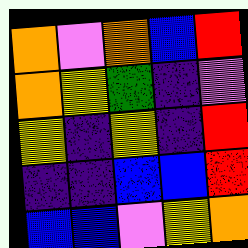[["orange", "violet", "orange", "blue", "red"], ["orange", "yellow", "green", "indigo", "violet"], ["yellow", "indigo", "yellow", "indigo", "red"], ["indigo", "indigo", "blue", "blue", "red"], ["blue", "blue", "violet", "yellow", "orange"]]